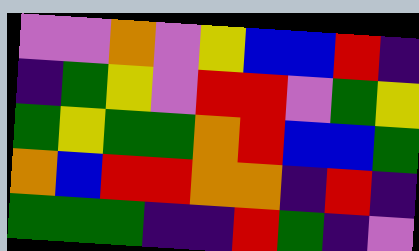[["violet", "violet", "orange", "violet", "yellow", "blue", "blue", "red", "indigo"], ["indigo", "green", "yellow", "violet", "red", "red", "violet", "green", "yellow"], ["green", "yellow", "green", "green", "orange", "red", "blue", "blue", "green"], ["orange", "blue", "red", "red", "orange", "orange", "indigo", "red", "indigo"], ["green", "green", "green", "indigo", "indigo", "red", "green", "indigo", "violet"]]